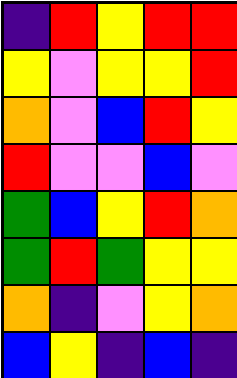[["indigo", "red", "yellow", "red", "red"], ["yellow", "violet", "yellow", "yellow", "red"], ["orange", "violet", "blue", "red", "yellow"], ["red", "violet", "violet", "blue", "violet"], ["green", "blue", "yellow", "red", "orange"], ["green", "red", "green", "yellow", "yellow"], ["orange", "indigo", "violet", "yellow", "orange"], ["blue", "yellow", "indigo", "blue", "indigo"]]